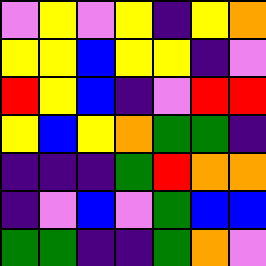[["violet", "yellow", "violet", "yellow", "indigo", "yellow", "orange"], ["yellow", "yellow", "blue", "yellow", "yellow", "indigo", "violet"], ["red", "yellow", "blue", "indigo", "violet", "red", "red"], ["yellow", "blue", "yellow", "orange", "green", "green", "indigo"], ["indigo", "indigo", "indigo", "green", "red", "orange", "orange"], ["indigo", "violet", "blue", "violet", "green", "blue", "blue"], ["green", "green", "indigo", "indigo", "green", "orange", "violet"]]